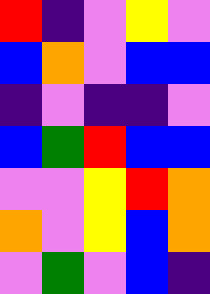[["red", "indigo", "violet", "yellow", "violet"], ["blue", "orange", "violet", "blue", "blue"], ["indigo", "violet", "indigo", "indigo", "violet"], ["blue", "green", "red", "blue", "blue"], ["violet", "violet", "yellow", "red", "orange"], ["orange", "violet", "yellow", "blue", "orange"], ["violet", "green", "violet", "blue", "indigo"]]